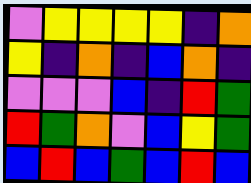[["violet", "yellow", "yellow", "yellow", "yellow", "indigo", "orange"], ["yellow", "indigo", "orange", "indigo", "blue", "orange", "indigo"], ["violet", "violet", "violet", "blue", "indigo", "red", "green"], ["red", "green", "orange", "violet", "blue", "yellow", "green"], ["blue", "red", "blue", "green", "blue", "red", "blue"]]